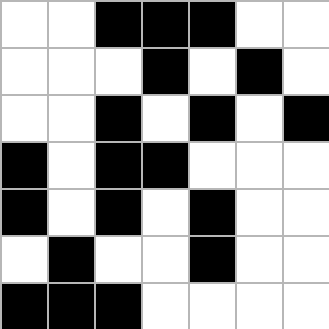[["white", "white", "black", "black", "black", "white", "white"], ["white", "white", "white", "black", "white", "black", "white"], ["white", "white", "black", "white", "black", "white", "black"], ["black", "white", "black", "black", "white", "white", "white"], ["black", "white", "black", "white", "black", "white", "white"], ["white", "black", "white", "white", "black", "white", "white"], ["black", "black", "black", "white", "white", "white", "white"]]